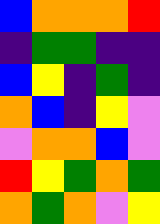[["blue", "orange", "orange", "orange", "red"], ["indigo", "green", "green", "indigo", "indigo"], ["blue", "yellow", "indigo", "green", "indigo"], ["orange", "blue", "indigo", "yellow", "violet"], ["violet", "orange", "orange", "blue", "violet"], ["red", "yellow", "green", "orange", "green"], ["orange", "green", "orange", "violet", "yellow"]]